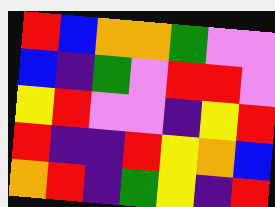[["red", "blue", "orange", "orange", "green", "violet", "violet"], ["blue", "indigo", "green", "violet", "red", "red", "violet"], ["yellow", "red", "violet", "violet", "indigo", "yellow", "red"], ["red", "indigo", "indigo", "red", "yellow", "orange", "blue"], ["orange", "red", "indigo", "green", "yellow", "indigo", "red"]]